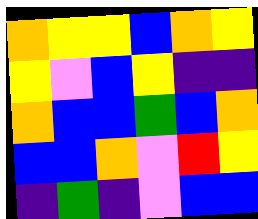[["orange", "yellow", "yellow", "blue", "orange", "yellow"], ["yellow", "violet", "blue", "yellow", "indigo", "indigo"], ["orange", "blue", "blue", "green", "blue", "orange"], ["blue", "blue", "orange", "violet", "red", "yellow"], ["indigo", "green", "indigo", "violet", "blue", "blue"]]